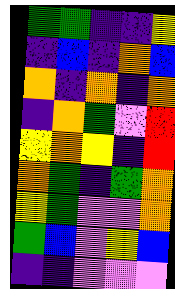[["green", "green", "indigo", "indigo", "yellow"], ["indigo", "blue", "indigo", "orange", "blue"], ["orange", "indigo", "orange", "indigo", "orange"], ["indigo", "orange", "green", "violet", "red"], ["yellow", "orange", "yellow", "indigo", "red"], ["orange", "green", "indigo", "green", "orange"], ["yellow", "green", "violet", "violet", "orange"], ["green", "blue", "violet", "yellow", "blue"], ["indigo", "indigo", "violet", "violet", "violet"]]